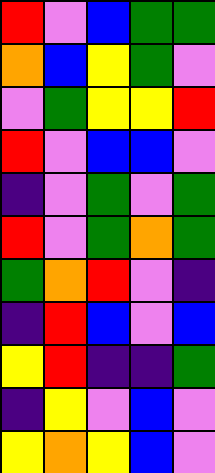[["red", "violet", "blue", "green", "green"], ["orange", "blue", "yellow", "green", "violet"], ["violet", "green", "yellow", "yellow", "red"], ["red", "violet", "blue", "blue", "violet"], ["indigo", "violet", "green", "violet", "green"], ["red", "violet", "green", "orange", "green"], ["green", "orange", "red", "violet", "indigo"], ["indigo", "red", "blue", "violet", "blue"], ["yellow", "red", "indigo", "indigo", "green"], ["indigo", "yellow", "violet", "blue", "violet"], ["yellow", "orange", "yellow", "blue", "violet"]]